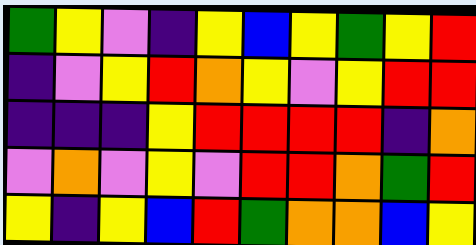[["green", "yellow", "violet", "indigo", "yellow", "blue", "yellow", "green", "yellow", "red"], ["indigo", "violet", "yellow", "red", "orange", "yellow", "violet", "yellow", "red", "red"], ["indigo", "indigo", "indigo", "yellow", "red", "red", "red", "red", "indigo", "orange"], ["violet", "orange", "violet", "yellow", "violet", "red", "red", "orange", "green", "red"], ["yellow", "indigo", "yellow", "blue", "red", "green", "orange", "orange", "blue", "yellow"]]